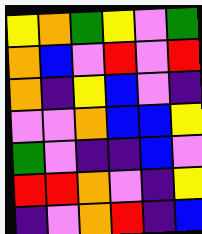[["yellow", "orange", "green", "yellow", "violet", "green"], ["orange", "blue", "violet", "red", "violet", "red"], ["orange", "indigo", "yellow", "blue", "violet", "indigo"], ["violet", "violet", "orange", "blue", "blue", "yellow"], ["green", "violet", "indigo", "indigo", "blue", "violet"], ["red", "red", "orange", "violet", "indigo", "yellow"], ["indigo", "violet", "orange", "red", "indigo", "blue"]]